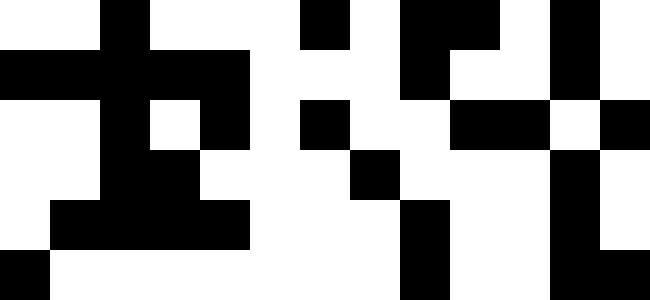[["white", "white", "black", "white", "white", "white", "black", "white", "black", "black", "white", "black", "white"], ["black", "black", "black", "black", "black", "white", "white", "white", "black", "white", "white", "black", "white"], ["white", "white", "black", "white", "black", "white", "black", "white", "white", "black", "black", "white", "black"], ["white", "white", "black", "black", "white", "white", "white", "black", "white", "white", "white", "black", "white"], ["white", "black", "black", "black", "black", "white", "white", "white", "black", "white", "white", "black", "white"], ["black", "white", "white", "white", "white", "white", "white", "white", "black", "white", "white", "black", "black"]]